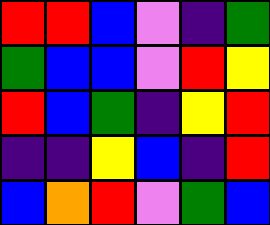[["red", "red", "blue", "violet", "indigo", "green"], ["green", "blue", "blue", "violet", "red", "yellow"], ["red", "blue", "green", "indigo", "yellow", "red"], ["indigo", "indigo", "yellow", "blue", "indigo", "red"], ["blue", "orange", "red", "violet", "green", "blue"]]